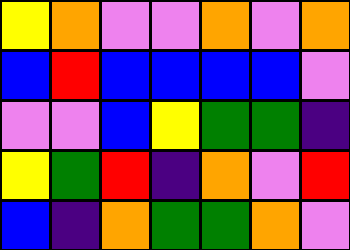[["yellow", "orange", "violet", "violet", "orange", "violet", "orange"], ["blue", "red", "blue", "blue", "blue", "blue", "violet"], ["violet", "violet", "blue", "yellow", "green", "green", "indigo"], ["yellow", "green", "red", "indigo", "orange", "violet", "red"], ["blue", "indigo", "orange", "green", "green", "orange", "violet"]]